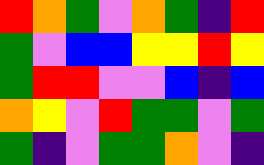[["red", "orange", "green", "violet", "orange", "green", "indigo", "red"], ["green", "violet", "blue", "blue", "yellow", "yellow", "red", "yellow"], ["green", "red", "red", "violet", "violet", "blue", "indigo", "blue"], ["orange", "yellow", "violet", "red", "green", "green", "violet", "green"], ["green", "indigo", "violet", "green", "green", "orange", "violet", "indigo"]]